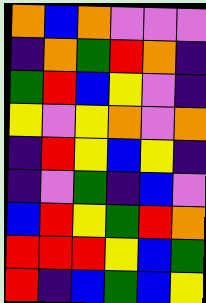[["orange", "blue", "orange", "violet", "violet", "violet"], ["indigo", "orange", "green", "red", "orange", "indigo"], ["green", "red", "blue", "yellow", "violet", "indigo"], ["yellow", "violet", "yellow", "orange", "violet", "orange"], ["indigo", "red", "yellow", "blue", "yellow", "indigo"], ["indigo", "violet", "green", "indigo", "blue", "violet"], ["blue", "red", "yellow", "green", "red", "orange"], ["red", "red", "red", "yellow", "blue", "green"], ["red", "indigo", "blue", "green", "blue", "yellow"]]